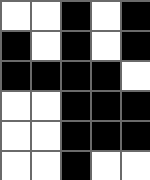[["white", "white", "black", "white", "black"], ["black", "white", "black", "white", "black"], ["black", "black", "black", "black", "white"], ["white", "white", "black", "black", "black"], ["white", "white", "black", "black", "black"], ["white", "white", "black", "white", "white"]]